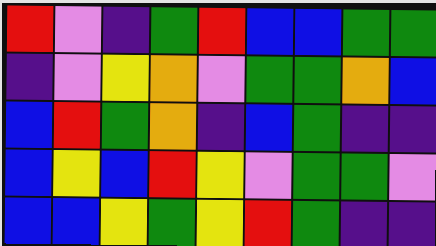[["red", "violet", "indigo", "green", "red", "blue", "blue", "green", "green"], ["indigo", "violet", "yellow", "orange", "violet", "green", "green", "orange", "blue"], ["blue", "red", "green", "orange", "indigo", "blue", "green", "indigo", "indigo"], ["blue", "yellow", "blue", "red", "yellow", "violet", "green", "green", "violet"], ["blue", "blue", "yellow", "green", "yellow", "red", "green", "indigo", "indigo"]]